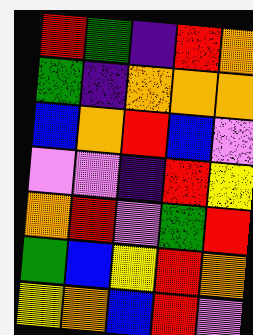[["red", "green", "indigo", "red", "orange"], ["green", "indigo", "orange", "orange", "orange"], ["blue", "orange", "red", "blue", "violet"], ["violet", "violet", "indigo", "red", "yellow"], ["orange", "red", "violet", "green", "red"], ["green", "blue", "yellow", "red", "orange"], ["yellow", "orange", "blue", "red", "violet"]]